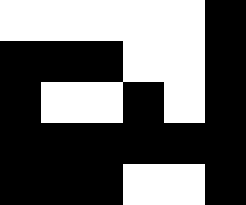[["white", "white", "white", "white", "white", "black"], ["black", "black", "black", "white", "white", "black"], ["black", "white", "white", "black", "white", "black"], ["black", "black", "black", "black", "black", "black"], ["black", "black", "black", "white", "white", "black"]]